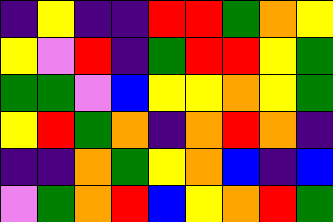[["indigo", "yellow", "indigo", "indigo", "red", "red", "green", "orange", "yellow"], ["yellow", "violet", "red", "indigo", "green", "red", "red", "yellow", "green"], ["green", "green", "violet", "blue", "yellow", "yellow", "orange", "yellow", "green"], ["yellow", "red", "green", "orange", "indigo", "orange", "red", "orange", "indigo"], ["indigo", "indigo", "orange", "green", "yellow", "orange", "blue", "indigo", "blue"], ["violet", "green", "orange", "red", "blue", "yellow", "orange", "red", "green"]]